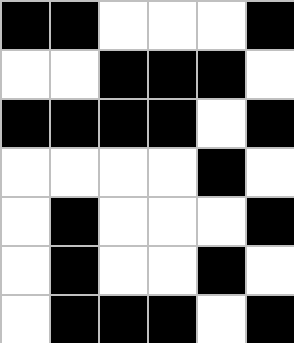[["black", "black", "white", "white", "white", "black"], ["white", "white", "black", "black", "black", "white"], ["black", "black", "black", "black", "white", "black"], ["white", "white", "white", "white", "black", "white"], ["white", "black", "white", "white", "white", "black"], ["white", "black", "white", "white", "black", "white"], ["white", "black", "black", "black", "white", "black"]]